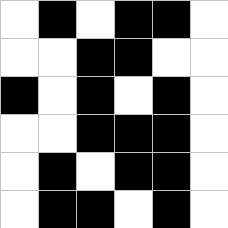[["white", "black", "white", "black", "black", "white"], ["white", "white", "black", "black", "white", "white"], ["black", "white", "black", "white", "black", "white"], ["white", "white", "black", "black", "black", "white"], ["white", "black", "white", "black", "black", "white"], ["white", "black", "black", "white", "black", "white"]]